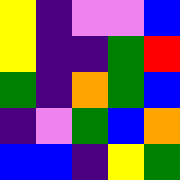[["yellow", "indigo", "violet", "violet", "blue"], ["yellow", "indigo", "indigo", "green", "red"], ["green", "indigo", "orange", "green", "blue"], ["indigo", "violet", "green", "blue", "orange"], ["blue", "blue", "indigo", "yellow", "green"]]